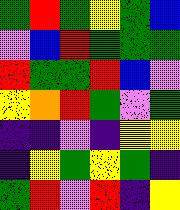[["green", "red", "green", "yellow", "green", "blue"], ["violet", "blue", "red", "green", "green", "green"], ["red", "green", "green", "red", "blue", "violet"], ["yellow", "orange", "red", "green", "violet", "green"], ["indigo", "indigo", "violet", "indigo", "yellow", "yellow"], ["indigo", "yellow", "green", "yellow", "green", "indigo"], ["green", "red", "violet", "red", "indigo", "yellow"]]